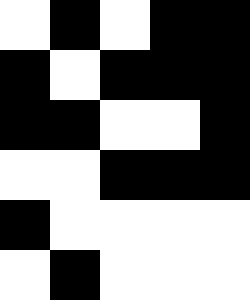[["white", "black", "white", "black", "black"], ["black", "white", "black", "black", "black"], ["black", "black", "white", "white", "black"], ["white", "white", "black", "black", "black"], ["black", "white", "white", "white", "white"], ["white", "black", "white", "white", "white"]]